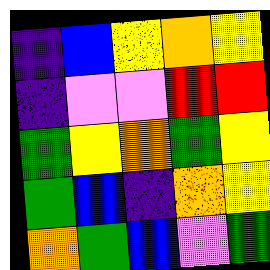[["indigo", "blue", "yellow", "orange", "yellow"], ["indigo", "violet", "violet", "red", "red"], ["green", "yellow", "orange", "green", "yellow"], ["green", "blue", "indigo", "orange", "yellow"], ["orange", "green", "blue", "violet", "green"]]